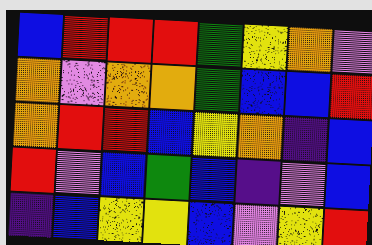[["blue", "red", "red", "red", "green", "yellow", "orange", "violet"], ["orange", "violet", "orange", "orange", "green", "blue", "blue", "red"], ["orange", "red", "red", "blue", "yellow", "orange", "indigo", "blue"], ["red", "violet", "blue", "green", "blue", "indigo", "violet", "blue"], ["indigo", "blue", "yellow", "yellow", "blue", "violet", "yellow", "red"]]